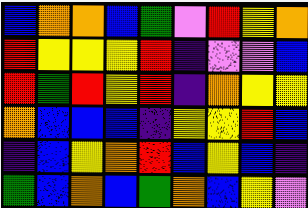[["blue", "orange", "orange", "blue", "green", "violet", "red", "yellow", "orange"], ["red", "yellow", "yellow", "yellow", "red", "indigo", "violet", "violet", "blue"], ["red", "green", "red", "yellow", "red", "indigo", "orange", "yellow", "yellow"], ["orange", "blue", "blue", "blue", "indigo", "yellow", "yellow", "red", "blue"], ["indigo", "blue", "yellow", "orange", "red", "blue", "yellow", "blue", "indigo"], ["green", "blue", "orange", "blue", "green", "orange", "blue", "yellow", "violet"]]